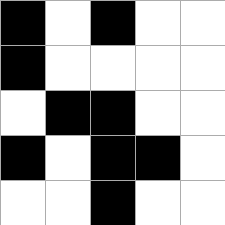[["black", "white", "black", "white", "white"], ["black", "white", "white", "white", "white"], ["white", "black", "black", "white", "white"], ["black", "white", "black", "black", "white"], ["white", "white", "black", "white", "white"]]